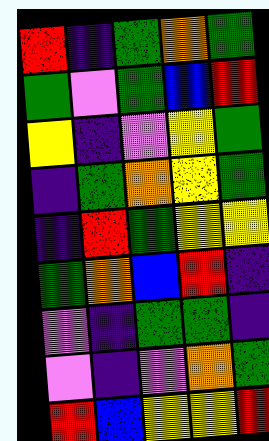[["red", "indigo", "green", "orange", "green"], ["green", "violet", "green", "blue", "red"], ["yellow", "indigo", "violet", "yellow", "green"], ["indigo", "green", "orange", "yellow", "green"], ["indigo", "red", "green", "yellow", "yellow"], ["green", "orange", "blue", "red", "indigo"], ["violet", "indigo", "green", "green", "indigo"], ["violet", "indigo", "violet", "orange", "green"], ["red", "blue", "yellow", "yellow", "red"]]